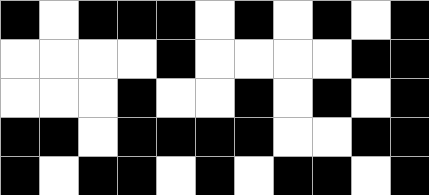[["black", "white", "black", "black", "black", "white", "black", "white", "black", "white", "black"], ["white", "white", "white", "white", "black", "white", "white", "white", "white", "black", "black"], ["white", "white", "white", "black", "white", "white", "black", "white", "black", "white", "black"], ["black", "black", "white", "black", "black", "black", "black", "white", "white", "black", "black"], ["black", "white", "black", "black", "white", "black", "white", "black", "black", "white", "black"]]